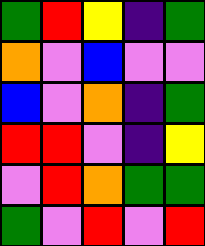[["green", "red", "yellow", "indigo", "green"], ["orange", "violet", "blue", "violet", "violet"], ["blue", "violet", "orange", "indigo", "green"], ["red", "red", "violet", "indigo", "yellow"], ["violet", "red", "orange", "green", "green"], ["green", "violet", "red", "violet", "red"]]